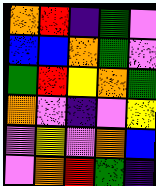[["orange", "red", "indigo", "green", "violet"], ["blue", "blue", "orange", "green", "violet"], ["green", "red", "yellow", "orange", "green"], ["orange", "violet", "indigo", "violet", "yellow"], ["violet", "yellow", "violet", "orange", "blue"], ["violet", "orange", "red", "green", "indigo"]]